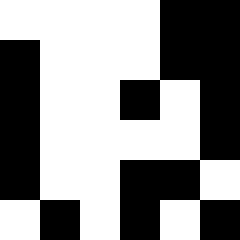[["white", "white", "white", "white", "black", "black"], ["black", "white", "white", "white", "black", "black"], ["black", "white", "white", "black", "white", "black"], ["black", "white", "white", "white", "white", "black"], ["black", "white", "white", "black", "black", "white"], ["white", "black", "white", "black", "white", "black"]]